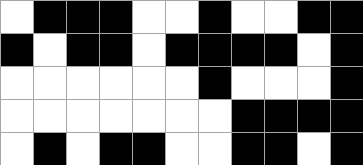[["white", "black", "black", "black", "white", "white", "black", "white", "white", "black", "black"], ["black", "white", "black", "black", "white", "black", "black", "black", "black", "white", "black"], ["white", "white", "white", "white", "white", "white", "black", "white", "white", "white", "black"], ["white", "white", "white", "white", "white", "white", "white", "black", "black", "black", "black"], ["white", "black", "white", "black", "black", "white", "white", "black", "black", "white", "black"]]